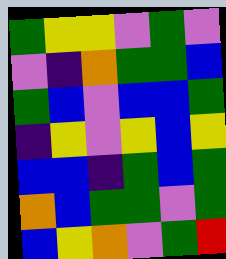[["green", "yellow", "yellow", "violet", "green", "violet"], ["violet", "indigo", "orange", "green", "green", "blue"], ["green", "blue", "violet", "blue", "blue", "green"], ["indigo", "yellow", "violet", "yellow", "blue", "yellow"], ["blue", "blue", "indigo", "green", "blue", "green"], ["orange", "blue", "green", "green", "violet", "green"], ["blue", "yellow", "orange", "violet", "green", "red"]]